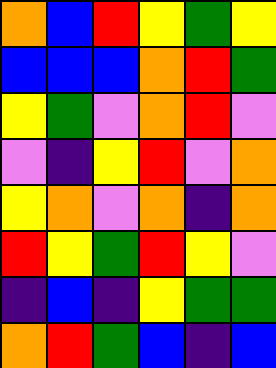[["orange", "blue", "red", "yellow", "green", "yellow"], ["blue", "blue", "blue", "orange", "red", "green"], ["yellow", "green", "violet", "orange", "red", "violet"], ["violet", "indigo", "yellow", "red", "violet", "orange"], ["yellow", "orange", "violet", "orange", "indigo", "orange"], ["red", "yellow", "green", "red", "yellow", "violet"], ["indigo", "blue", "indigo", "yellow", "green", "green"], ["orange", "red", "green", "blue", "indigo", "blue"]]